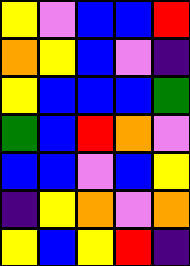[["yellow", "violet", "blue", "blue", "red"], ["orange", "yellow", "blue", "violet", "indigo"], ["yellow", "blue", "blue", "blue", "green"], ["green", "blue", "red", "orange", "violet"], ["blue", "blue", "violet", "blue", "yellow"], ["indigo", "yellow", "orange", "violet", "orange"], ["yellow", "blue", "yellow", "red", "indigo"]]